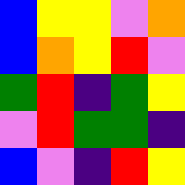[["blue", "yellow", "yellow", "violet", "orange"], ["blue", "orange", "yellow", "red", "violet"], ["green", "red", "indigo", "green", "yellow"], ["violet", "red", "green", "green", "indigo"], ["blue", "violet", "indigo", "red", "yellow"]]